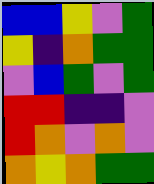[["blue", "blue", "yellow", "violet", "green"], ["yellow", "indigo", "orange", "green", "green"], ["violet", "blue", "green", "violet", "green"], ["red", "red", "indigo", "indigo", "violet"], ["red", "orange", "violet", "orange", "violet"], ["orange", "yellow", "orange", "green", "green"]]